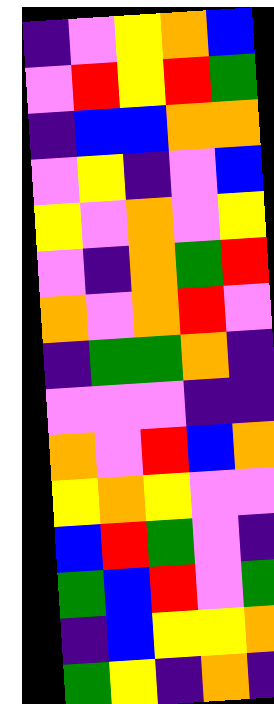[["indigo", "violet", "yellow", "orange", "blue"], ["violet", "red", "yellow", "red", "green"], ["indigo", "blue", "blue", "orange", "orange"], ["violet", "yellow", "indigo", "violet", "blue"], ["yellow", "violet", "orange", "violet", "yellow"], ["violet", "indigo", "orange", "green", "red"], ["orange", "violet", "orange", "red", "violet"], ["indigo", "green", "green", "orange", "indigo"], ["violet", "violet", "violet", "indigo", "indigo"], ["orange", "violet", "red", "blue", "orange"], ["yellow", "orange", "yellow", "violet", "violet"], ["blue", "red", "green", "violet", "indigo"], ["green", "blue", "red", "violet", "green"], ["indigo", "blue", "yellow", "yellow", "orange"], ["green", "yellow", "indigo", "orange", "indigo"]]